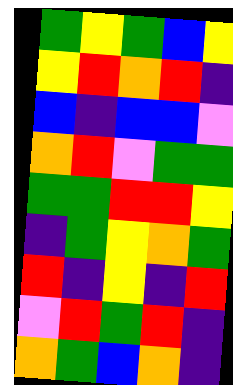[["green", "yellow", "green", "blue", "yellow"], ["yellow", "red", "orange", "red", "indigo"], ["blue", "indigo", "blue", "blue", "violet"], ["orange", "red", "violet", "green", "green"], ["green", "green", "red", "red", "yellow"], ["indigo", "green", "yellow", "orange", "green"], ["red", "indigo", "yellow", "indigo", "red"], ["violet", "red", "green", "red", "indigo"], ["orange", "green", "blue", "orange", "indigo"]]